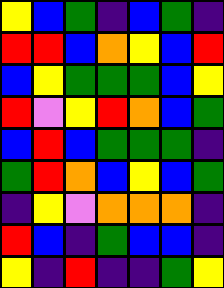[["yellow", "blue", "green", "indigo", "blue", "green", "indigo"], ["red", "red", "blue", "orange", "yellow", "blue", "red"], ["blue", "yellow", "green", "green", "green", "blue", "yellow"], ["red", "violet", "yellow", "red", "orange", "blue", "green"], ["blue", "red", "blue", "green", "green", "green", "indigo"], ["green", "red", "orange", "blue", "yellow", "blue", "green"], ["indigo", "yellow", "violet", "orange", "orange", "orange", "indigo"], ["red", "blue", "indigo", "green", "blue", "blue", "indigo"], ["yellow", "indigo", "red", "indigo", "indigo", "green", "yellow"]]